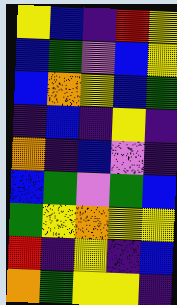[["yellow", "blue", "indigo", "red", "yellow"], ["blue", "green", "violet", "blue", "yellow"], ["blue", "orange", "yellow", "blue", "green"], ["indigo", "blue", "indigo", "yellow", "indigo"], ["orange", "indigo", "blue", "violet", "indigo"], ["blue", "green", "violet", "green", "blue"], ["green", "yellow", "orange", "yellow", "yellow"], ["red", "indigo", "yellow", "indigo", "blue"], ["orange", "green", "yellow", "yellow", "indigo"]]